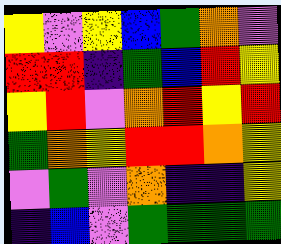[["yellow", "violet", "yellow", "blue", "green", "orange", "violet"], ["red", "red", "indigo", "green", "blue", "red", "yellow"], ["yellow", "red", "violet", "orange", "red", "yellow", "red"], ["green", "orange", "yellow", "red", "red", "orange", "yellow"], ["violet", "green", "violet", "orange", "indigo", "indigo", "yellow"], ["indigo", "blue", "violet", "green", "green", "green", "green"]]